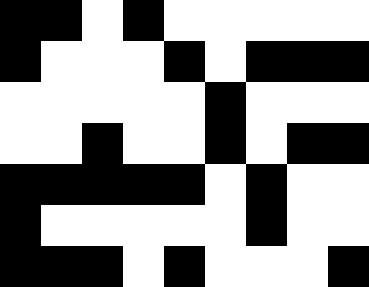[["black", "black", "white", "black", "white", "white", "white", "white", "white"], ["black", "white", "white", "white", "black", "white", "black", "black", "black"], ["white", "white", "white", "white", "white", "black", "white", "white", "white"], ["white", "white", "black", "white", "white", "black", "white", "black", "black"], ["black", "black", "black", "black", "black", "white", "black", "white", "white"], ["black", "white", "white", "white", "white", "white", "black", "white", "white"], ["black", "black", "black", "white", "black", "white", "white", "white", "black"]]